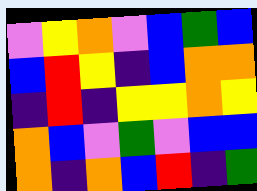[["violet", "yellow", "orange", "violet", "blue", "green", "blue"], ["blue", "red", "yellow", "indigo", "blue", "orange", "orange"], ["indigo", "red", "indigo", "yellow", "yellow", "orange", "yellow"], ["orange", "blue", "violet", "green", "violet", "blue", "blue"], ["orange", "indigo", "orange", "blue", "red", "indigo", "green"]]